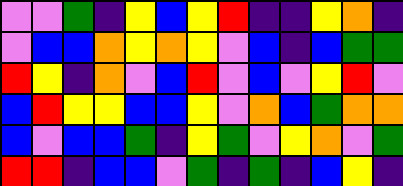[["violet", "violet", "green", "indigo", "yellow", "blue", "yellow", "red", "indigo", "indigo", "yellow", "orange", "indigo"], ["violet", "blue", "blue", "orange", "yellow", "orange", "yellow", "violet", "blue", "indigo", "blue", "green", "green"], ["red", "yellow", "indigo", "orange", "violet", "blue", "red", "violet", "blue", "violet", "yellow", "red", "violet"], ["blue", "red", "yellow", "yellow", "blue", "blue", "yellow", "violet", "orange", "blue", "green", "orange", "orange"], ["blue", "violet", "blue", "blue", "green", "indigo", "yellow", "green", "violet", "yellow", "orange", "violet", "green"], ["red", "red", "indigo", "blue", "blue", "violet", "green", "indigo", "green", "indigo", "blue", "yellow", "indigo"]]